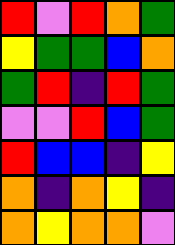[["red", "violet", "red", "orange", "green"], ["yellow", "green", "green", "blue", "orange"], ["green", "red", "indigo", "red", "green"], ["violet", "violet", "red", "blue", "green"], ["red", "blue", "blue", "indigo", "yellow"], ["orange", "indigo", "orange", "yellow", "indigo"], ["orange", "yellow", "orange", "orange", "violet"]]